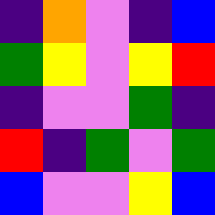[["indigo", "orange", "violet", "indigo", "blue"], ["green", "yellow", "violet", "yellow", "red"], ["indigo", "violet", "violet", "green", "indigo"], ["red", "indigo", "green", "violet", "green"], ["blue", "violet", "violet", "yellow", "blue"]]